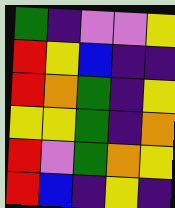[["green", "indigo", "violet", "violet", "yellow"], ["red", "yellow", "blue", "indigo", "indigo"], ["red", "orange", "green", "indigo", "yellow"], ["yellow", "yellow", "green", "indigo", "orange"], ["red", "violet", "green", "orange", "yellow"], ["red", "blue", "indigo", "yellow", "indigo"]]